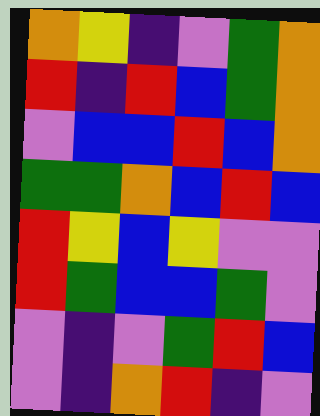[["orange", "yellow", "indigo", "violet", "green", "orange"], ["red", "indigo", "red", "blue", "green", "orange"], ["violet", "blue", "blue", "red", "blue", "orange"], ["green", "green", "orange", "blue", "red", "blue"], ["red", "yellow", "blue", "yellow", "violet", "violet"], ["red", "green", "blue", "blue", "green", "violet"], ["violet", "indigo", "violet", "green", "red", "blue"], ["violet", "indigo", "orange", "red", "indigo", "violet"]]